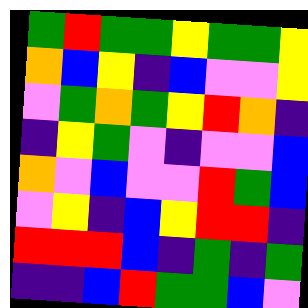[["green", "red", "green", "green", "yellow", "green", "green", "yellow"], ["orange", "blue", "yellow", "indigo", "blue", "violet", "violet", "yellow"], ["violet", "green", "orange", "green", "yellow", "red", "orange", "indigo"], ["indigo", "yellow", "green", "violet", "indigo", "violet", "violet", "blue"], ["orange", "violet", "blue", "violet", "violet", "red", "green", "blue"], ["violet", "yellow", "indigo", "blue", "yellow", "red", "red", "indigo"], ["red", "red", "red", "blue", "indigo", "green", "indigo", "green"], ["indigo", "indigo", "blue", "red", "green", "green", "blue", "violet"]]